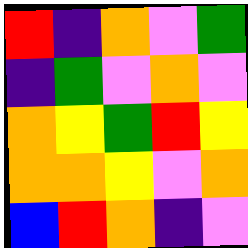[["red", "indigo", "orange", "violet", "green"], ["indigo", "green", "violet", "orange", "violet"], ["orange", "yellow", "green", "red", "yellow"], ["orange", "orange", "yellow", "violet", "orange"], ["blue", "red", "orange", "indigo", "violet"]]